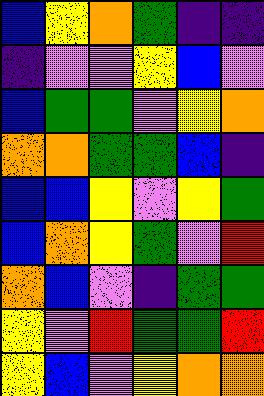[["blue", "yellow", "orange", "green", "indigo", "indigo"], ["indigo", "violet", "violet", "yellow", "blue", "violet"], ["blue", "green", "green", "violet", "yellow", "orange"], ["orange", "orange", "green", "green", "blue", "indigo"], ["blue", "blue", "yellow", "violet", "yellow", "green"], ["blue", "orange", "yellow", "green", "violet", "red"], ["orange", "blue", "violet", "indigo", "green", "green"], ["yellow", "violet", "red", "green", "green", "red"], ["yellow", "blue", "violet", "yellow", "orange", "orange"]]